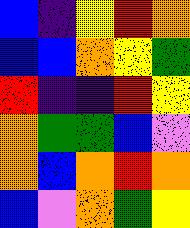[["blue", "indigo", "yellow", "red", "orange"], ["blue", "blue", "orange", "yellow", "green"], ["red", "indigo", "indigo", "red", "yellow"], ["orange", "green", "green", "blue", "violet"], ["orange", "blue", "orange", "red", "orange"], ["blue", "violet", "orange", "green", "yellow"]]